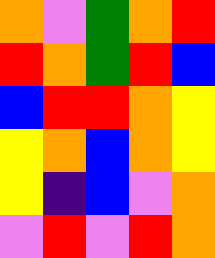[["orange", "violet", "green", "orange", "red"], ["red", "orange", "green", "red", "blue"], ["blue", "red", "red", "orange", "yellow"], ["yellow", "orange", "blue", "orange", "yellow"], ["yellow", "indigo", "blue", "violet", "orange"], ["violet", "red", "violet", "red", "orange"]]